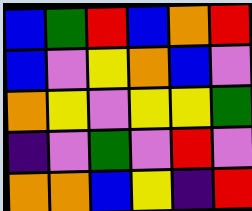[["blue", "green", "red", "blue", "orange", "red"], ["blue", "violet", "yellow", "orange", "blue", "violet"], ["orange", "yellow", "violet", "yellow", "yellow", "green"], ["indigo", "violet", "green", "violet", "red", "violet"], ["orange", "orange", "blue", "yellow", "indigo", "red"]]